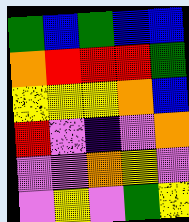[["green", "blue", "green", "blue", "blue"], ["orange", "red", "red", "red", "green"], ["yellow", "yellow", "yellow", "orange", "blue"], ["red", "violet", "indigo", "violet", "orange"], ["violet", "violet", "orange", "yellow", "violet"], ["violet", "yellow", "violet", "green", "yellow"]]